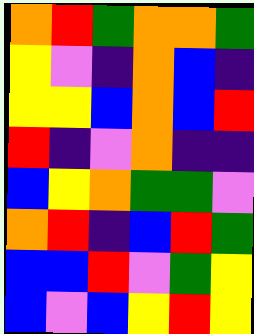[["orange", "red", "green", "orange", "orange", "green"], ["yellow", "violet", "indigo", "orange", "blue", "indigo"], ["yellow", "yellow", "blue", "orange", "blue", "red"], ["red", "indigo", "violet", "orange", "indigo", "indigo"], ["blue", "yellow", "orange", "green", "green", "violet"], ["orange", "red", "indigo", "blue", "red", "green"], ["blue", "blue", "red", "violet", "green", "yellow"], ["blue", "violet", "blue", "yellow", "red", "yellow"]]